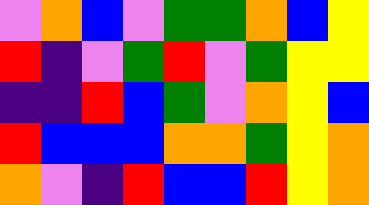[["violet", "orange", "blue", "violet", "green", "green", "orange", "blue", "yellow"], ["red", "indigo", "violet", "green", "red", "violet", "green", "yellow", "yellow"], ["indigo", "indigo", "red", "blue", "green", "violet", "orange", "yellow", "blue"], ["red", "blue", "blue", "blue", "orange", "orange", "green", "yellow", "orange"], ["orange", "violet", "indigo", "red", "blue", "blue", "red", "yellow", "orange"]]